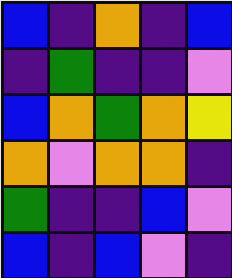[["blue", "indigo", "orange", "indigo", "blue"], ["indigo", "green", "indigo", "indigo", "violet"], ["blue", "orange", "green", "orange", "yellow"], ["orange", "violet", "orange", "orange", "indigo"], ["green", "indigo", "indigo", "blue", "violet"], ["blue", "indigo", "blue", "violet", "indigo"]]